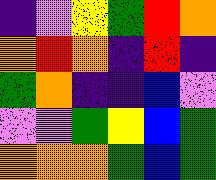[["indigo", "violet", "yellow", "green", "red", "orange"], ["orange", "red", "orange", "indigo", "red", "indigo"], ["green", "orange", "indigo", "indigo", "blue", "violet"], ["violet", "violet", "green", "yellow", "blue", "green"], ["orange", "orange", "orange", "green", "blue", "green"]]